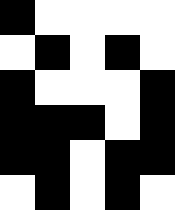[["black", "white", "white", "white", "white"], ["white", "black", "white", "black", "white"], ["black", "white", "white", "white", "black"], ["black", "black", "black", "white", "black"], ["black", "black", "white", "black", "black"], ["white", "black", "white", "black", "white"]]